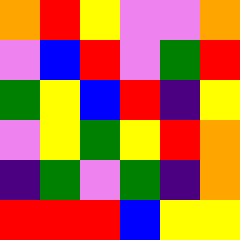[["orange", "red", "yellow", "violet", "violet", "orange"], ["violet", "blue", "red", "violet", "green", "red"], ["green", "yellow", "blue", "red", "indigo", "yellow"], ["violet", "yellow", "green", "yellow", "red", "orange"], ["indigo", "green", "violet", "green", "indigo", "orange"], ["red", "red", "red", "blue", "yellow", "yellow"]]